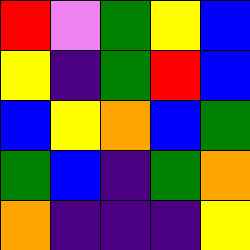[["red", "violet", "green", "yellow", "blue"], ["yellow", "indigo", "green", "red", "blue"], ["blue", "yellow", "orange", "blue", "green"], ["green", "blue", "indigo", "green", "orange"], ["orange", "indigo", "indigo", "indigo", "yellow"]]